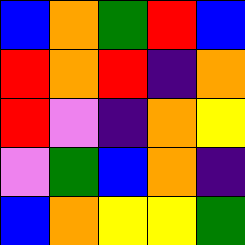[["blue", "orange", "green", "red", "blue"], ["red", "orange", "red", "indigo", "orange"], ["red", "violet", "indigo", "orange", "yellow"], ["violet", "green", "blue", "orange", "indigo"], ["blue", "orange", "yellow", "yellow", "green"]]